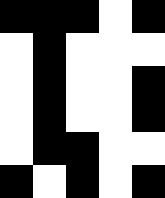[["black", "black", "black", "white", "black"], ["white", "black", "white", "white", "white"], ["white", "black", "white", "white", "black"], ["white", "black", "white", "white", "black"], ["white", "black", "black", "white", "white"], ["black", "white", "black", "white", "black"]]